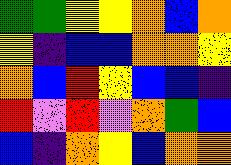[["green", "green", "yellow", "yellow", "orange", "blue", "orange"], ["yellow", "indigo", "blue", "blue", "orange", "orange", "yellow"], ["orange", "blue", "red", "yellow", "blue", "blue", "indigo"], ["red", "violet", "red", "violet", "orange", "green", "blue"], ["blue", "indigo", "orange", "yellow", "blue", "orange", "orange"]]